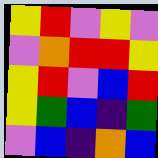[["yellow", "red", "violet", "yellow", "violet"], ["violet", "orange", "red", "red", "yellow"], ["yellow", "red", "violet", "blue", "red"], ["yellow", "green", "blue", "indigo", "green"], ["violet", "blue", "indigo", "orange", "blue"]]